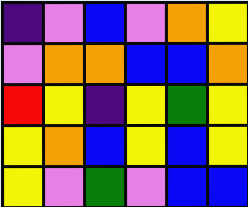[["indigo", "violet", "blue", "violet", "orange", "yellow"], ["violet", "orange", "orange", "blue", "blue", "orange"], ["red", "yellow", "indigo", "yellow", "green", "yellow"], ["yellow", "orange", "blue", "yellow", "blue", "yellow"], ["yellow", "violet", "green", "violet", "blue", "blue"]]